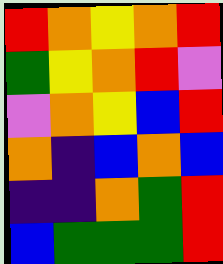[["red", "orange", "yellow", "orange", "red"], ["green", "yellow", "orange", "red", "violet"], ["violet", "orange", "yellow", "blue", "red"], ["orange", "indigo", "blue", "orange", "blue"], ["indigo", "indigo", "orange", "green", "red"], ["blue", "green", "green", "green", "red"]]